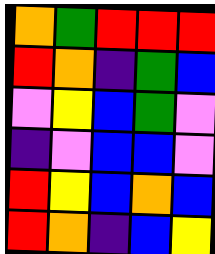[["orange", "green", "red", "red", "red"], ["red", "orange", "indigo", "green", "blue"], ["violet", "yellow", "blue", "green", "violet"], ["indigo", "violet", "blue", "blue", "violet"], ["red", "yellow", "blue", "orange", "blue"], ["red", "orange", "indigo", "blue", "yellow"]]